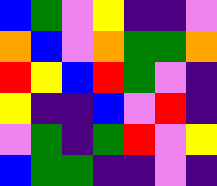[["blue", "green", "violet", "yellow", "indigo", "indigo", "violet"], ["orange", "blue", "violet", "orange", "green", "green", "orange"], ["red", "yellow", "blue", "red", "green", "violet", "indigo"], ["yellow", "indigo", "indigo", "blue", "violet", "red", "indigo"], ["violet", "green", "indigo", "green", "red", "violet", "yellow"], ["blue", "green", "green", "indigo", "indigo", "violet", "indigo"]]